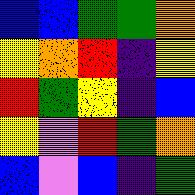[["blue", "blue", "green", "green", "orange"], ["yellow", "orange", "red", "indigo", "yellow"], ["red", "green", "yellow", "indigo", "blue"], ["yellow", "violet", "red", "green", "orange"], ["blue", "violet", "blue", "indigo", "green"]]